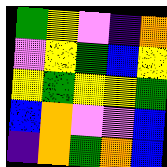[["green", "yellow", "violet", "indigo", "orange"], ["violet", "yellow", "green", "blue", "yellow"], ["yellow", "green", "yellow", "yellow", "green"], ["blue", "orange", "violet", "violet", "blue"], ["indigo", "orange", "green", "orange", "blue"]]